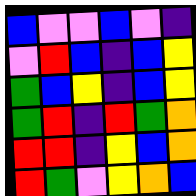[["blue", "violet", "violet", "blue", "violet", "indigo"], ["violet", "red", "blue", "indigo", "blue", "yellow"], ["green", "blue", "yellow", "indigo", "blue", "yellow"], ["green", "red", "indigo", "red", "green", "orange"], ["red", "red", "indigo", "yellow", "blue", "orange"], ["red", "green", "violet", "yellow", "orange", "blue"]]